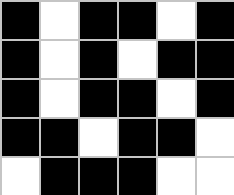[["black", "white", "black", "black", "white", "black"], ["black", "white", "black", "white", "black", "black"], ["black", "white", "black", "black", "white", "black"], ["black", "black", "white", "black", "black", "white"], ["white", "black", "black", "black", "white", "white"]]